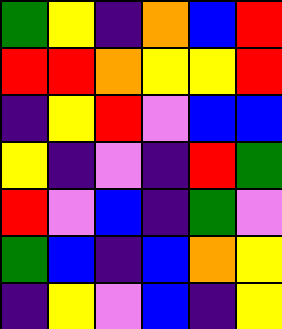[["green", "yellow", "indigo", "orange", "blue", "red"], ["red", "red", "orange", "yellow", "yellow", "red"], ["indigo", "yellow", "red", "violet", "blue", "blue"], ["yellow", "indigo", "violet", "indigo", "red", "green"], ["red", "violet", "blue", "indigo", "green", "violet"], ["green", "blue", "indigo", "blue", "orange", "yellow"], ["indigo", "yellow", "violet", "blue", "indigo", "yellow"]]